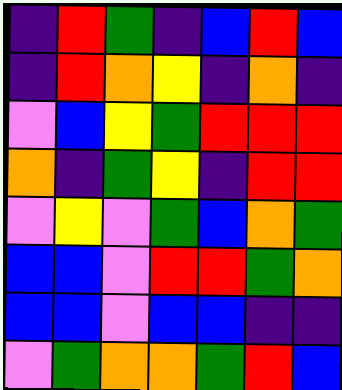[["indigo", "red", "green", "indigo", "blue", "red", "blue"], ["indigo", "red", "orange", "yellow", "indigo", "orange", "indigo"], ["violet", "blue", "yellow", "green", "red", "red", "red"], ["orange", "indigo", "green", "yellow", "indigo", "red", "red"], ["violet", "yellow", "violet", "green", "blue", "orange", "green"], ["blue", "blue", "violet", "red", "red", "green", "orange"], ["blue", "blue", "violet", "blue", "blue", "indigo", "indigo"], ["violet", "green", "orange", "orange", "green", "red", "blue"]]